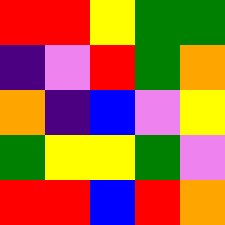[["red", "red", "yellow", "green", "green"], ["indigo", "violet", "red", "green", "orange"], ["orange", "indigo", "blue", "violet", "yellow"], ["green", "yellow", "yellow", "green", "violet"], ["red", "red", "blue", "red", "orange"]]